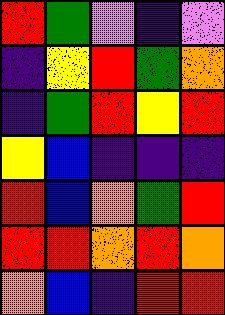[["red", "green", "violet", "indigo", "violet"], ["indigo", "yellow", "red", "green", "orange"], ["indigo", "green", "red", "yellow", "red"], ["yellow", "blue", "indigo", "indigo", "indigo"], ["red", "blue", "orange", "green", "red"], ["red", "red", "orange", "red", "orange"], ["orange", "blue", "indigo", "red", "red"]]